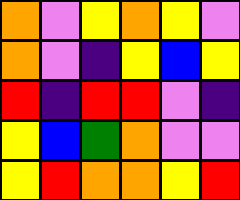[["orange", "violet", "yellow", "orange", "yellow", "violet"], ["orange", "violet", "indigo", "yellow", "blue", "yellow"], ["red", "indigo", "red", "red", "violet", "indigo"], ["yellow", "blue", "green", "orange", "violet", "violet"], ["yellow", "red", "orange", "orange", "yellow", "red"]]